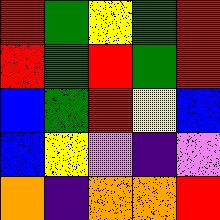[["red", "green", "yellow", "green", "red"], ["red", "green", "red", "green", "red"], ["blue", "green", "red", "yellow", "blue"], ["blue", "yellow", "violet", "indigo", "violet"], ["orange", "indigo", "orange", "orange", "red"]]